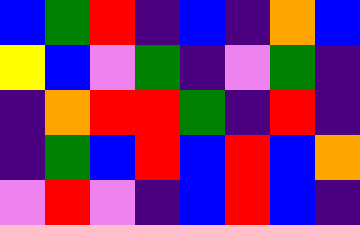[["blue", "green", "red", "indigo", "blue", "indigo", "orange", "blue"], ["yellow", "blue", "violet", "green", "indigo", "violet", "green", "indigo"], ["indigo", "orange", "red", "red", "green", "indigo", "red", "indigo"], ["indigo", "green", "blue", "red", "blue", "red", "blue", "orange"], ["violet", "red", "violet", "indigo", "blue", "red", "blue", "indigo"]]